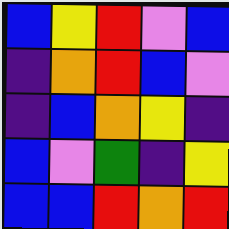[["blue", "yellow", "red", "violet", "blue"], ["indigo", "orange", "red", "blue", "violet"], ["indigo", "blue", "orange", "yellow", "indigo"], ["blue", "violet", "green", "indigo", "yellow"], ["blue", "blue", "red", "orange", "red"]]